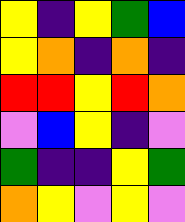[["yellow", "indigo", "yellow", "green", "blue"], ["yellow", "orange", "indigo", "orange", "indigo"], ["red", "red", "yellow", "red", "orange"], ["violet", "blue", "yellow", "indigo", "violet"], ["green", "indigo", "indigo", "yellow", "green"], ["orange", "yellow", "violet", "yellow", "violet"]]